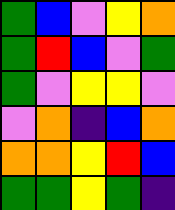[["green", "blue", "violet", "yellow", "orange"], ["green", "red", "blue", "violet", "green"], ["green", "violet", "yellow", "yellow", "violet"], ["violet", "orange", "indigo", "blue", "orange"], ["orange", "orange", "yellow", "red", "blue"], ["green", "green", "yellow", "green", "indigo"]]